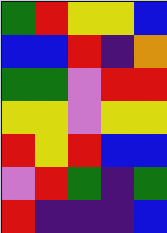[["green", "red", "yellow", "yellow", "blue"], ["blue", "blue", "red", "indigo", "orange"], ["green", "green", "violet", "red", "red"], ["yellow", "yellow", "violet", "yellow", "yellow"], ["red", "yellow", "red", "blue", "blue"], ["violet", "red", "green", "indigo", "green"], ["red", "indigo", "indigo", "indigo", "blue"]]